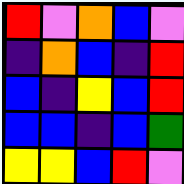[["red", "violet", "orange", "blue", "violet"], ["indigo", "orange", "blue", "indigo", "red"], ["blue", "indigo", "yellow", "blue", "red"], ["blue", "blue", "indigo", "blue", "green"], ["yellow", "yellow", "blue", "red", "violet"]]